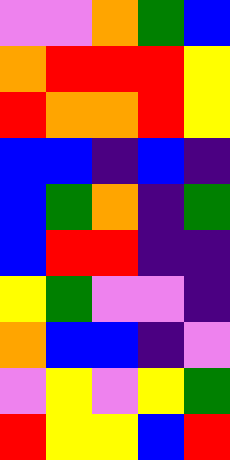[["violet", "violet", "orange", "green", "blue"], ["orange", "red", "red", "red", "yellow"], ["red", "orange", "orange", "red", "yellow"], ["blue", "blue", "indigo", "blue", "indigo"], ["blue", "green", "orange", "indigo", "green"], ["blue", "red", "red", "indigo", "indigo"], ["yellow", "green", "violet", "violet", "indigo"], ["orange", "blue", "blue", "indigo", "violet"], ["violet", "yellow", "violet", "yellow", "green"], ["red", "yellow", "yellow", "blue", "red"]]